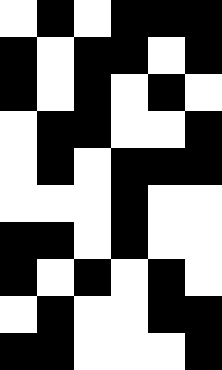[["white", "black", "white", "black", "black", "black"], ["black", "white", "black", "black", "white", "black"], ["black", "white", "black", "white", "black", "white"], ["white", "black", "black", "white", "white", "black"], ["white", "black", "white", "black", "black", "black"], ["white", "white", "white", "black", "white", "white"], ["black", "black", "white", "black", "white", "white"], ["black", "white", "black", "white", "black", "white"], ["white", "black", "white", "white", "black", "black"], ["black", "black", "white", "white", "white", "black"]]